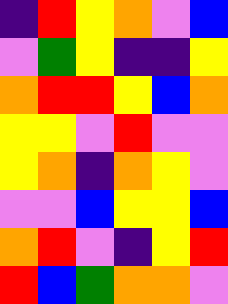[["indigo", "red", "yellow", "orange", "violet", "blue"], ["violet", "green", "yellow", "indigo", "indigo", "yellow"], ["orange", "red", "red", "yellow", "blue", "orange"], ["yellow", "yellow", "violet", "red", "violet", "violet"], ["yellow", "orange", "indigo", "orange", "yellow", "violet"], ["violet", "violet", "blue", "yellow", "yellow", "blue"], ["orange", "red", "violet", "indigo", "yellow", "red"], ["red", "blue", "green", "orange", "orange", "violet"]]